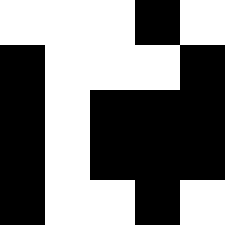[["white", "white", "white", "black", "white"], ["black", "white", "white", "white", "black"], ["black", "white", "black", "black", "black"], ["black", "white", "black", "black", "black"], ["black", "white", "white", "black", "white"]]